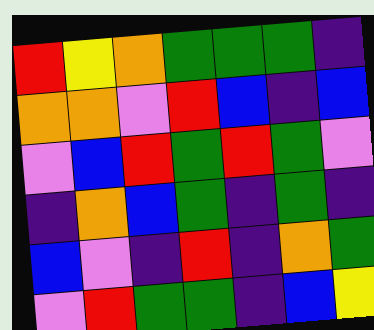[["red", "yellow", "orange", "green", "green", "green", "indigo"], ["orange", "orange", "violet", "red", "blue", "indigo", "blue"], ["violet", "blue", "red", "green", "red", "green", "violet"], ["indigo", "orange", "blue", "green", "indigo", "green", "indigo"], ["blue", "violet", "indigo", "red", "indigo", "orange", "green"], ["violet", "red", "green", "green", "indigo", "blue", "yellow"]]